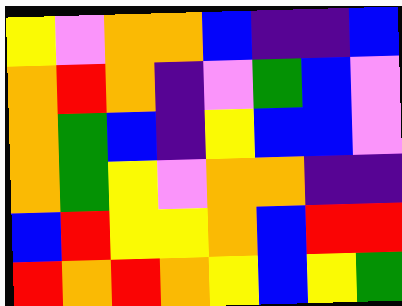[["yellow", "violet", "orange", "orange", "blue", "indigo", "indigo", "blue"], ["orange", "red", "orange", "indigo", "violet", "green", "blue", "violet"], ["orange", "green", "blue", "indigo", "yellow", "blue", "blue", "violet"], ["orange", "green", "yellow", "violet", "orange", "orange", "indigo", "indigo"], ["blue", "red", "yellow", "yellow", "orange", "blue", "red", "red"], ["red", "orange", "red", "orange", "yellow", "blue", "yellow", "green"]]